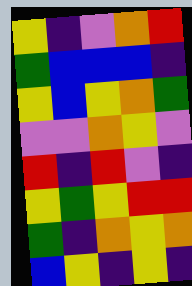[["yellow", "indigo", "violet", "orange", "red"], ["green", "blue", "blue", "blue", "indigo"], ["yellow", "blue", "yellow", "orange", "green"], ["violet", "violet", "orange", "yellow", "violet"], ["red", "indigo", "red", "violet", "indigo"], ["yellow", "green", "yellow", "red", "red"], ["green", "indigo", "orange", "yellow", "orange"], ["blue", "yellow", "indigo", "yellow", "indigo"]]